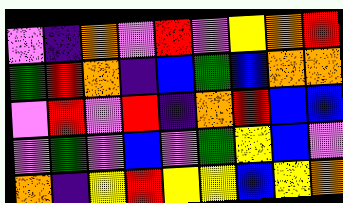[["violet", "indigo", "orange", "violet", "red", "violet", "yellow", "orange", "red"], ["green", "red", "orange", "indigo", "blue", "green", "blue", "orange", "orange"], ["violet", "red", "violet", "red", "indigo", "orange", "red", "blue", "blue"], ["violet", "green", "violet", "blue", "violet", "green", "yellow", "blue", "violet"], ["orange", "indigo", "yellow", "red", "yellow", "yellow", "blue", "yellow", "orange"]]